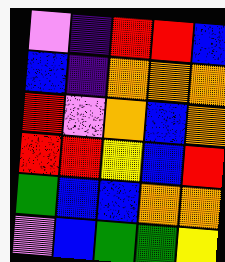[["violet", "indigo", "red", "red", "blue"], ["blue", "indigo", "orange", "orange", "orange"], ["red", "violet", "orange", "blue", "orange"], ["red", "red", "yellow", "blue", "red"], ["green", "blue", "blue", "orange", "orange"], ["violet", "blue", "green", "green", "yellow"]]